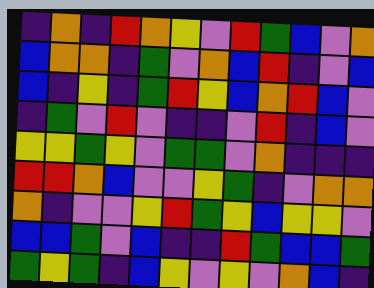[["indigo", "orange", "indigo", "red", "orange", "yellow", "violet", "red", "green", "blue", "violet", "orange"], ["blue", "orange", "orange", "indigo", "green", "violet", "orange", "blue", "red", "indigo", "violet", "blue"], ["blue", "indigo", "yellow", "indigo", "green", "red", "yellow", "blue", "orange", "red", "blue", "violet"], ["indigo", "green", "violet", "red", "violet", "indigo", "indigo", "violet", "red", "indigo", "blue", "violet"], ["yellow", "yellow", "green", "yellow", "violet", "green", "green", "violet", "orange", "indigo", "indigo", "indigo"], ["red", "red", "orange", "blue", "violet", "violet", "yellow", "green", "indigo", "violet", "orange", "orange"], ["orange", "indigo", "violet", "violet", "yellow", "red", "green", "yellow", "blue", "yellow", "yellow", "violet"], ["blue", "blue", "green", "violet", "blue", "indigo", "indigo", "red", "green", "blue", "blue", "green"], ["green", "yellow", "green", "indigo", "blue", "yellow", "violet", "yellow", "violet", "orange", "blue", "indigo"]]